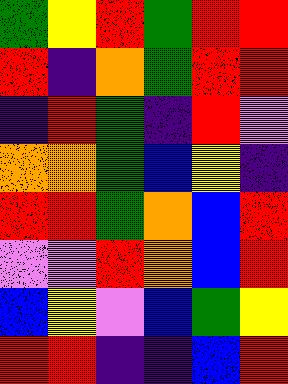[["green", "yellow", "red", "green", "red", "red"], ["red", "indigo", "orange", "green", "red", "red"], ["indigo", "red", "green", "indigo", "red", "violet"], ["orange", "orange", "green", "blue", "yellow", "indigo"], ["red", "red", "green", "orange", "blue", "red"], ["violet", "violet", "red", "orange", "blue", "red"], ["blue", "yellow", "violet", "blue", "green", "yellow"], ["red", "red", "indigo", "indigo", "blue", "red"]]